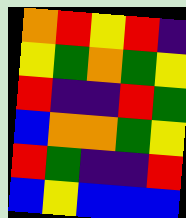[["orange", "red", "yellow", "red", "indigo"], ["yellow", "green", "orange", "green", "yellow"], ["red", "indigo", "indigo", "red", "green"], ["blue", "orange", "orange", "green", "yellow"], ["red", "green", "indigo", "indigo", "red"], ["blue", "yellow", "blue", "blue", "blue"]]